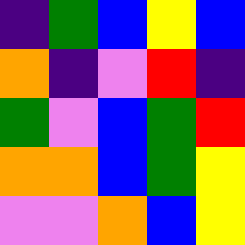[["indigo", "green", "blue", "yellow", "blue"], ["orange", "indigo", "violet", "red", "indigo"], ["green", "violet", "blue", "green", "red"], ["orange", "orange", "blue", "green", "yellow"], ["violet", "violet", "orange", "blue", "yellow"]]